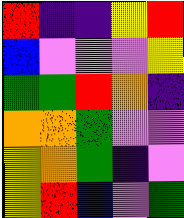[["red", "indigo", "indigo", "yellow", "red"], ["blue", "violet", "violet", "violet", "yellow"], ["green", "green", "red", "orange", "indigo"], ["orange", "orange", "green", "violet", "violet"], ["yellow", "orange", "green", "indigo", "violet"], ["yellow", "red", "blue", "violet", "green"]]